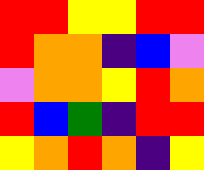[["red", "red", "yellow", "yellow", "red", "red"], ["red", "orange", "orange", "indigo", "blue", "violet"], ["violet", "orange", "orange", "yellow", "red", "orange"], ["red", "blue", "green", "indigo", "red", "red"], ["yellow", "orange", "red", "orange", "indigo", "yellow"]]